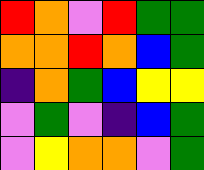[["red", "orange", "violet", "red", "green", "green"], ["orange", "orange", "red", "orange", "blue", "green"], ["indigo", "orange", "green", "blue", "yellow", "yellow"], ["violet", "green", "violet", "indigo", "blue", "green"], ["violet", "yellow", "orange", "orange", "violet", "green"]]